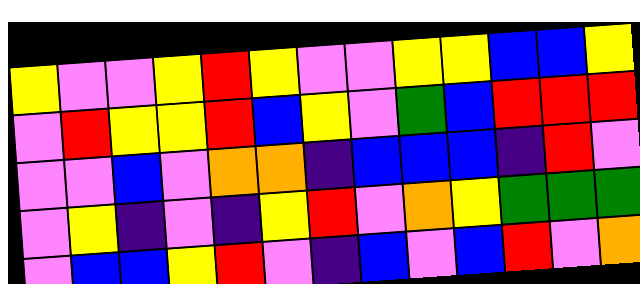[["yellow", "violet", "violet", "yellow", "red", "yellow", "violet", "violet", "yellow", "yellow", "blue", "blue", "yellow"], ["violet", "red", "yellow", "yellow", "red", "blue", "yellow", "violet", "green", "blue", "red", "red", "red"], ["violet", "violet", "blue", "violet", "orange", "orange", "indigo", "blue", "blue", "blue", "indigo", "red", "violet"], ["violet", "yellow", "indigo", "violet", "indigo", "yellow", "red", "violet", "orange", "yellow", "green", "green", "green"], ["violet", "blue", "blue", "yellow", "red", "violet", "indigo", "blue", "violet", "blue", "red", "violet", "orange"]]